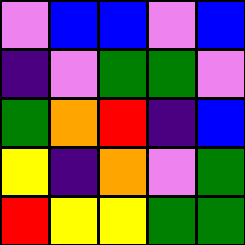[["violet", "blue", "blue", "violet", "blue"], ["indigo", "violet", "green", "green", "violet"], ["green", "orange", "red", "indigo", "blue"], ["yellow", "indigo", "orange", "violet", "green"], ["red", "yellow", "yellow", "green", "green"]]